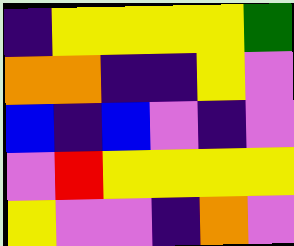[["indigo", "yellow", "yellow", "yellow", "yellow", "green"], ["orange", "orange", "indigo", "indigo", "yellow", "violet"], ["blue", "indigo", "blue", "violet", "indigo", "violet"], ["violet", "red", "yellow", "yellow", "yellow", "yellow"], ["yellow", "violet", "violet", "indigo", "orange", "violet"]]